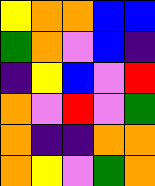[["yellow", "orange", "orange", "blue", "blue"], ["green", "orange", "violet", "blue", "indigo"], ["indigo", "yellow", "blue", "violet", "red"], ["orange", "violet", "red", "violet", "green"], ["orange", "indigo", "indigo", "orange", "orange"], ["orange", "yellow", "violet", "green", "orange"]]